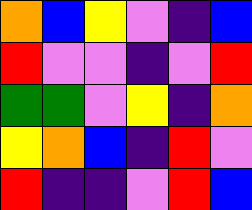[["orange", "blue", "yellow", "violet", "indigo", "blue"], ["red", "violet", "violet", "indigo", "violet", "red"], ["green", "green", "violet", "yellow", "indigo", "orange"], ["yellow", "orange", "blue", "indigo", "red", "violet"], ["red", "indigo", "indigo", "violet", "red", "blue"]]